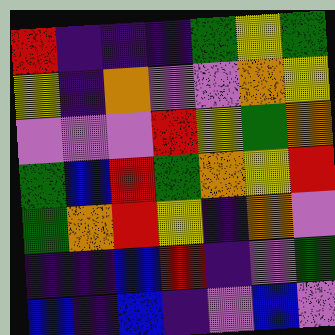[["red", "indigo", "indigo", "indigo", "green", "yellow", "green"], ["yellow", "indigo", "orange", "violet", "violet", "orange", "yellow"], ["violet", "violet", "violet", "red", "yellow", "green", "orange"], ["green", "blue", "red", "green", "orange", "yellow", "red"], ["green", "orange", "red", "yellow", "indigo", "orange", "violet"], ["indigo", "indigo", "blue", "red", "indigo", "violet", "green"], ["blue", "indigo", "blue", "indigo", "violet", "blue", "violet"]]